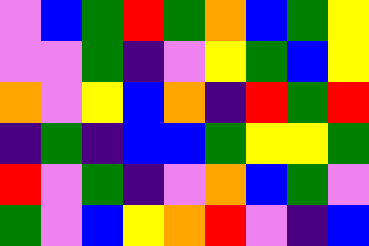[["violet", "blue", "green", "red", "green", "orange", "blue", "green", "yellow"], ["violet", "violet", "green", "indigo", "violet", "yellow", "green", "blue", "yellow"], ["orange", "violet", "yellow", "blue", "orange", "indigo", "red", "green", "red"], ["indigo", "green", "indigo", "blue", "blue", "green", "yellow", "yellow", "green"], ["red", "violet", "green", "indigo", "violet", "orange", "blue", "green", "violet"], ["green", "violet", "blue", "yellow", "orange", "red", "violet", "indigo", "blue"]]